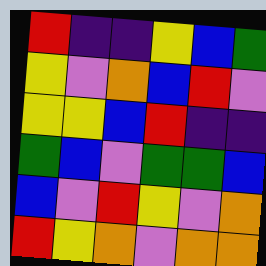[["red", "indigo", "indigo", "yellow", "blue", "green"], ["yellow", "violet", "orange", "blue", "red", "violet"], ["yellow", "yellow", "blue", "red", "indigo", "indigo"], ["green", "blue", "violet", "green", "green", "blue"], ["blue", "violet", "red", "yellow", "violet", "orange"], ["red", "yellow", "orange", "violet", "orange", "orange"]]